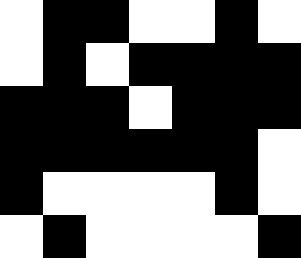[["white", "black", "black", "white", "white", "black", "white"], ["white", "black", "white", "black", "black", "black", "black"], ["black", "black", "black", "white", "black", "black", "black"], ["black", "black", "black", "black", "black", "black", "white"], ["black", "white", "white", "white", "white", "black", "white"], ["white", "black", "white", "white", "white", "white", "black"]]